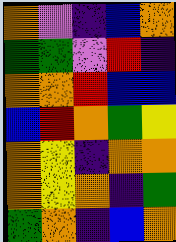[["orange", "violet", "indigo", "blue", "orange"], ["green", "green", "violet", "red", "indigo"], ["orange", "orange", "red", "blue", "blue"], ["blue", "red", "orange", "green", "yellow"], ["orange", "yellow", "indigo", "orange", "orange"], ["orange", "yellow", "orange", "indigo", "green"], ["green", "orange", "indigo", "blue", "orange"]]